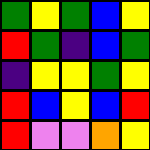[["green", "yellow", "green", "blue", "yellow"], ["red", "green", "indigo", "blue", "green"], ["indigo", "yellow", "yellow", "green", "yellow"], ["red", "blue", "yellow", "blue", "red"], ["red", "violet", "violet", "orange", "yellow"]]